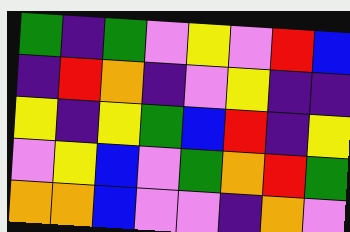[["green", "indigo", "green", "violet", "yellow", "violet", "red", "blue"], ["indigo", "red", "orange", "indigo", "violet", "yellow", "indigo", "indigo"], ["yellow", "indigo", "yellow", "green", "blue", "red", "indigo", "yellow"], ["violet", "yellow", "blue", "violet", "green", "orange", "red", "green"], ["orange", "orange", "blue", "violet", "violet", "indigo", "orange", "violet"]]